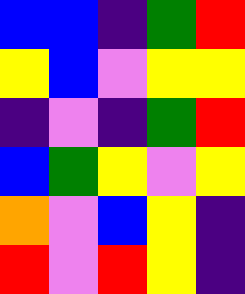[["blue", "blue", "indigo", "green", "red"], ["yellow", "blue", "violet", "yellow", "yellow"], ["indigo", "violet", "indigo", "green", "red"], ["blue", "green", "yellow", "violet", "yellow"], ["orange", "violet", "blue", "yellow", "indigo"], ["red", "violet", "red", "yellow", "indigo"]]